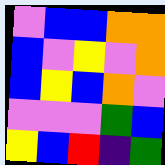[["violet", "blue", "blue", "orange", "orange"], ["blue", "violet", "yellow", "violet", "orange"], ["blue", "yellow", "blue", "orange", "violet"], ["violet", "violet", "violet", "green", "blue"], ["yellow", "blue", "red", "indigo", "green"]]